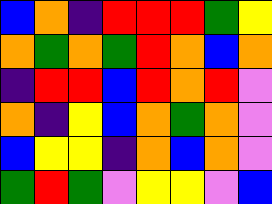[["blue", "orange", "indigo", "red", "red", "red", "green", "yellow"], ["orange", "green", "orange", "green", "red", "orange", "blue", "orange"], ["indigo", "red", "red", "blue", "red", "orange", "red", "violet"], ["orange", "indigo", "yellow", "blue", "orange", "green", "orange", "violet"], ["blue", "yellow", "yellow", "indigo", "orange", "blue", "orange", "violet"], ["green", "red", "green", "violet", "yellow", "yellow", "violet", "blue"]]